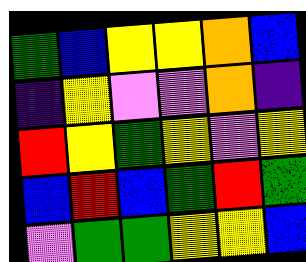[["green", "blue", "yellow", "yellow", "orange", "blue"], ["indigo", "yellow", "violet", "violet", "orange", "indigo"], ["red", "yellow", "green", "yellow", "violet", "yellow"], ["blue", "red", "blue", "green", "red", "green"], ["violet", "green", "green", "yellow", "yellow", "blue"]]